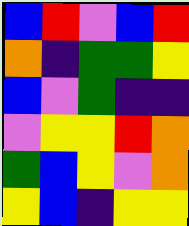[["blue", "red", "violet", "blue", "red"], ["orange", "indigo", "green", "green", "yellow"], ["blue", "violet", "green", "indigo", "indigo"], ["violet", "yellow", "yellow", "red", "orange"], ["green", "blue", "yellow", "violet", "orange"], ["yellow", "blue", "indigo", "yellow", "yellow"]]